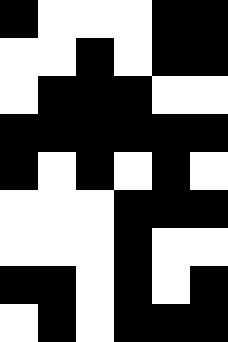[["black", "white", "white", "white", "black", "black"], ["white", "white", "black", "white", "black", "black"], ["white", "black", "black", "black", "white", "white"], ["black", "black", "black", "black", "black", "black"], ["black", "white", "black", "white", "black", "white"], ["white", "white", "white", "black", "black", "black"], ["white", "white", "white", "black", "white", "white"], ["black", "black", "white", "black", "white", "black"], ["white", "black", "white", "black", "black", "black"]]